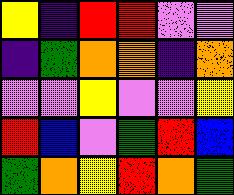[["yellow", "indigo", "red", "red", "violet", "violet"], ["indigo", "green", "orange", "orange", "indigo", "orange"], ["violet", "violet", "yellow", "violet", "violet", "yellow"], ["red", "blue", "violet", "green", "red", "blue"], ["green", "orange", "yellow", "red", "orange", "green"]]